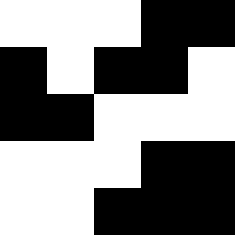[["white", "white", "white", "black", "black"], ["black", "white", "black", "black", "white"], ["black", "black", "white", "white", "white"], ["white", "white", "white", "black", "black"], ["white", "white", "black", "black", "black"]]